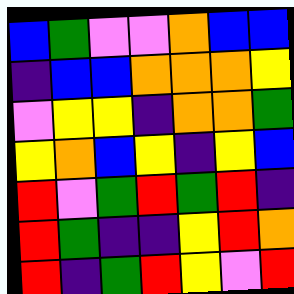[["blue", "green", "violet", "violet", "orange", "blue", "blue"], ["indigo", "blue", "blue", "orange", "orange", "orange", "yellow"], ["violet", "yellow", "yellow", "indigo", "orange", "orange", "green"], ["yellow", "orange", "blue", "yellow", "indigo", "yellow", "blue"], ["red", "violet", "green", "red", "green", "red", "indigo"], ["red", "green", "indigo", "indigo", "yellow", "red", "orange"], ["red", "indigo", "green", "red", "yellow", "violet", "red"]]